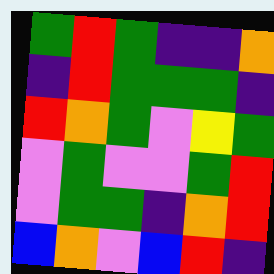[["green", "red", "green", "indigo", "indigo", "orange"], ["indigo", "red", "green", "green", "green", "indigo"], ["red", "orange", "green", "violet", "yellow", "green"], ["violet", "green", "violet", "violet", "green", "red"], ["violet", "green", "green", "indigo", "orange", "red"], ["blue", "orange", "violet", "blue", "red", "indigo"]]